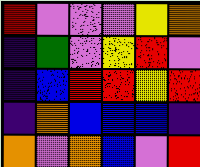[["red", "violet", "violet", "violet", "yellow", "orange"], ["indigo", "green", "violet", "yellow", "red", "violet"], ["indigo", "blue", "red", "red", "yellow", "red"], ["indigo", "orange", "blue", "blue", "blue", "indigo"], ["orange", "violet", "orange", "blue", "violet", "red"]]